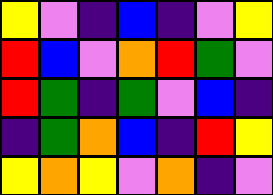[["yellow", "violet", "indigo", "blue", "indigo", "violet", "yellow"], ["red", "blue", "violet", "orange", "red", "green", "violet"], ["red", "green", "indigo", "green", "violet", "blue", "indigo"], ["indigo", "green", "orange", "blue", "indigo", "red", "yellow"], ["yellow", "orange", "yellow", "violet", "orange", "indigo", "violet"]]